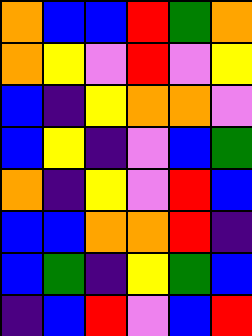[["orange", "blue", "blue", "red", "green", "orange"], ["orange", "yellow", "violet", "red", "violet", "yellow"], ["blue", "indigo", "yellow", "orange", "orange", "violet"], ["blue", "yellow", "indigo", "violet", "blue", "green"], ["orange", "indigo", "yellow", "violet", "red", "blue"], ["blue", "blue", "orange", "orange", "red", "indigo"], ["blue", "green", "indigo", "yellow", "green", "blue"], ["indigo", "blue", "red", "violet", "blue", "red"]]